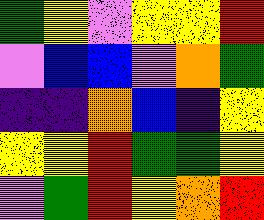[["green", "yellow", "violet", "yellow", "yellow", "red"], ["violet", "blue", "blue", "violet", "orange", "green"], ["indigo", "indigo", "orange", "blue", "indigo", "yellow"], ["yellow", "yellow", "red", "green", "green", "yellow"], ["violet", "green", "red", "yellow", "orange", "red"]]